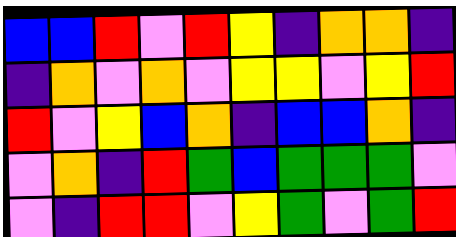[["blue", "blue", "red", "violet", "red", "yellow", "indigo", "orange", "orange", "indigo"], ["indigo", "orange", "violet", "orange", "violet", "yellow", "yellow", "violet", "yellow", "red"], ["red", "violet", "yellow", "blue", "orange", "indigo", "blue", "blue", "orange", "indigo"], ["violet", "orange", "indigo", "red", "green", "blue", "green", "green", "green", "violet"], ["violet", "indigo", "red", "red", "violet", "yellow", "green", "violet", "green", "red"]]